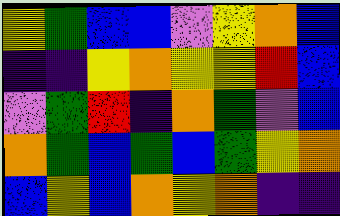[["yellow", "green", "blue", "blue", "violet", "yellow", "orange", "blue"], ["indigo", "indigo", "yellow", "orange", "yellow", "yellow", "red", "blue"], ["violet", "green", "red", "indigo", "orange", "green", "violet", "blue"], ["orange", "green", "blue", "green", "blue", "green", "yellow", "orange"], ["blue", "yellow", "blue", "orange", "yellow", "orange", "indigo", "indigo"]]